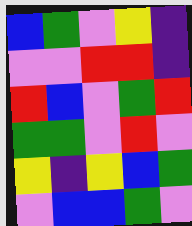[["blue", "green", "violet", "yellow", "indigo"], ["violet", "violet", "red", "red", "indigo"], ["red", "blue", "violet", "green", "red"], ["green", "green", "violet", "red", "violet"], ["yellow", "indigo", "yellow", "blue", "green"], ["violet", "blue", "blue", "green", "violet"]]